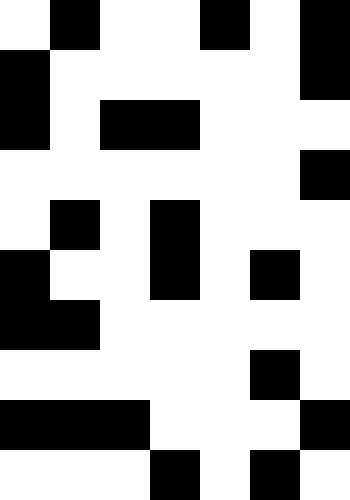[["white", "black", "white", "white", "black", "white", "black"], ["black", "white", "white", "white", "white", "white", "black"], ["black", "white", "black", "black", "white", "white", "white"], ["white", "white", "white", "white", "white", "white", "black"], ["white", "black", "white", "black", "white", "white", "white"], ["black", "white", "white", "black", "white", "black", "white"], ["black", "black", "white", "white", "white", "white", "white"], ["white", "white", "white", "white", "white", "black", "white"], ["black", "black", "black", "white", "white", "white", "black"], ["white", "white", "white", "black", "white", "black", "white"]]